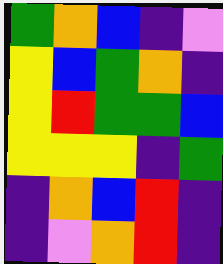[["green", "orange", "blue", "indigo", "violet"], ["yellow", "blue", "green", "orange", "indigo"], ["yellow", "red", "green", "green", "blue"], ["yellow", "yellow", "yellow", "indigo", "green"], ["indigo", "orange", "blue", "red", "indigo"], ["indigo", "violet", "orange", "red", "indigo"]]